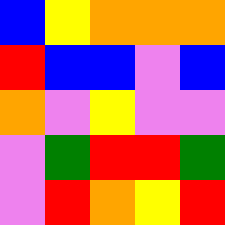[["blue", "yellow", "orange", "orange", "orange"], ["red", "blue", "blue", "violet", "blue"], ["orange", "violet", "yellow", "violet", "violet"], ["violet", "green", "red", "red", "green"], ["violet", "red", "orange", "yellow", "red"]]